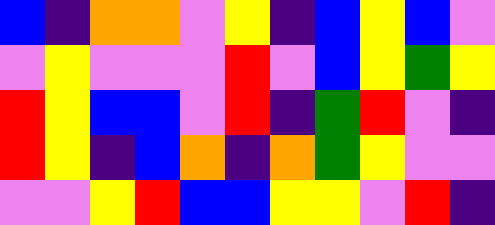[["blue", "indigo", "orange", "orange", "violet", "yellow", "indigo", "blue", "yellow", "blue", "violet"], ["violet", "yellow", "violet", "violet", "violet", "red", "violet", "blue", "yellow", "green", "yellow"], ["red", "yellow", "blue", "blue", "violet", "red", "indigo", "green", "red", "violet", "indigo"], ["red", "yellow", "indigo", "blue", "orange", "indigo", "orange", "green", "yellow", "violet", "violet"], ["violet", "violet", "yellow", "red", "blue", "blue", "yellow", "yellow", "violet", "red", "indigo"]]